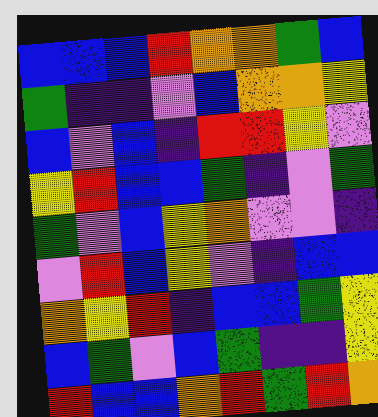[["blue", "blue", "blue", "red", "orange", "orange", "green", "blue"], ["green", "indigo", "indigo", "violet", "blue", "orange", "orange", "yellow"], ["blue", "violet", "blue", "indigo", "red", "red", "yellow", "violet"], ["yellow", "red", "blue", "blue", "green", "indigo", "violet", "green"], ["green", "violet", "blue", "yellow", "orange", "violet", "violet", "indigo"], ["violet", "red", "blue", "yellow", "violet", "indigo", "blue", "blue"], ["orange", "yellow", "red", "indigo", "blue", "blue", "green", "yellow"], ["blue", "green", "violet", "blue", "green", "indigo", "indigo", "yellow"], ["red", "blue", "blue", "orange", "red", "green", "red", "orange"]]